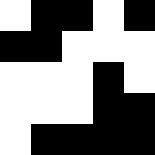[["white", "black", "black", "white", "black"], ["black", "black", "white", "white", "white"], ["white", "white", "white", "black", "white"], ["white", "white", "white", "black", "black"], ["white", "black", "black", "black", "black"]]